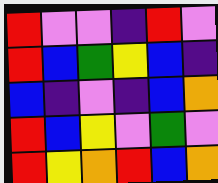[["red", "violet", "violet", "indigo", "red", "violet"], ["red", "blue", "green", "yellow", "blue", "indigo"], ["blue", "indigo", "violet", "indigo", "blue", "orange"], ["red", "blue", "yellow", "violet", "green", "violet"], ["red", "yellow", "orange", "red", "blue", "orange"]]